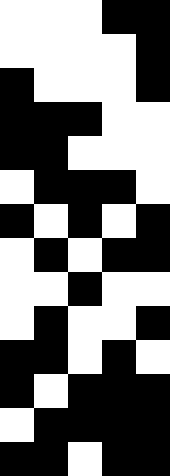[["white", "white", "white", "black", "black"], ["white", "white", "white", "white", "black"], ["black", "white", "white", "white", "black"], ["black", "black", "black", "white", "white"], ["black", "black", "white", "white", "white"], ["white", "black", "black", "black", "white"], ["black", "white", "black", "white", "black"], ["white", "black", "white", "black", "black"], ["white", "white", "black", "white", "white"], ["white", "black", "white", "white", "black"], ["black", "black", "white", "black", "white"], ["black", "white", "black", "black", "black"], ["white", "black", "black", "black", "black"], ["black", "black", "white", "black", "black"]]